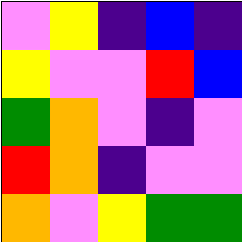[["violet", "yellow", "indigo", "blue", "indigo"], ["yellow", "violet", "violet", "red", "blue"], ["green", "orange", "violet", "indigo", "violet"], ["red", "orange", "indigo", "violet", "violet"], ["orange", "violet", "yellow", "green", "green"]]